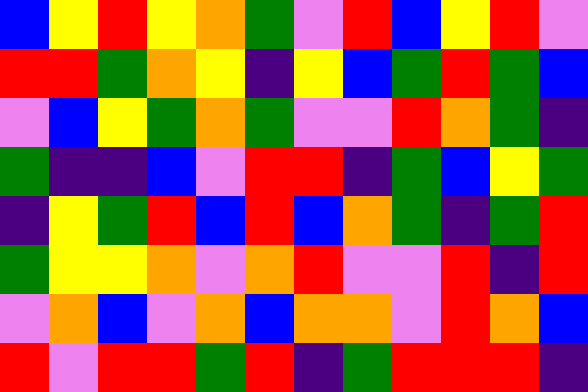[["blue", "yellow", "red", "yellow", "orange", "green", "violet", "red", "blue", "yellow", "red", "violet"], ["red", "red", "green", "orange", "yellow", "indigo", "yellow", "blue", "green", "red", "green", "blue"], ["violet", "blue", "yellow", "green", "orange", "green", "violet", "violet", "red", "orange", "green", "indigo"], ["green", "indigo", "indigo", "blue", "violet", "red", "red", "indigo", "green", "blue", "yellow", "green"], ["indigo", "yellow", "green", "red", "blue", "red", "blue", "orange", "green", "indigo", "green", "red"], ["green", "yellow", "yellow", "orange", "violet", "orange", "red", "violet", "violet", "red", "indigo", "red"], ["violet", "orange", "blue", "violet", "orange", "blue", "orange", "orange", "violet", "red", "orange", "blue"], ["red", "violet", "red", "red", "green", "red", "indigo", "green", "red", "red", "red", "indigo"]]